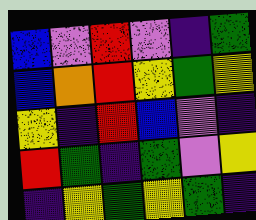[["blue", "violet", "red", "violet", "indigo", "green"], ["blue", "orange", "red", "yellow", "green", "yellow"], ["yellow", "indigo", "red", "blue", "violet", "indigo"], ["red", "green", "indigo", "green", "violet", "yellow"], ["indigo", "yellow", "green", "yellow", "green", "indigo"]]